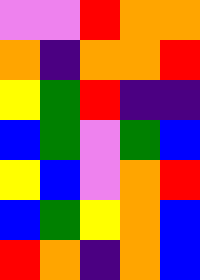[["violet", "violet", "red", "orange", "orange"], ["orange", "indigo", "orange", "orange", "red"], ["yellow", "green", "red", "indigo", "indigo"], ["blue", "green", "violet", "green", "blue"], ["yellow", "blue", "violet", "orange", "red"], ["blue", "green", "yellow", "orange", "blue"], ["red", "orange", "indigo", "orange", "blue"]]